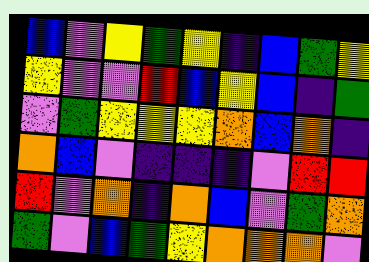[["blue", "violet", "yellow", "green", "yellow", "indigo", "blue", "green", "yellow"], ["yellow", "violet", "violet", "red", "blue", "yellow", "blue", "indigo", "green"], ["violet", "green", "yellow", "yellow", "yellow", "orange", "blue", "orange", "indigo"], ["orange", "blue", "violet", "indigo", "indigo", "indigo", "violet", "red", "red"], ["red", "violet", "orange", "indigo", "orange", "blue", "violet", "green", "orange"], ["green", "violet", "blue", "green", "yellow", "orange", "orange", "orange", "violet"]]